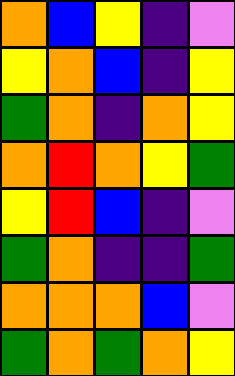[["orange", "blue", "yellow", "indigo", "violet"], ["yellow", "orange", "blue", "indigo", "yellow"], ["green", "orange", "indigo", "orange", "yellow"], ["orange", "red", "orange", "yellow", "green"], ["yellow", "red", "blue", "indigo", "violet"], ["green", "orange", "indigo", "indigo", "green"], ["orange", "orange", "orange", "blue", "violet"], ["green", "orange", "green", "orange", "yellow"]]